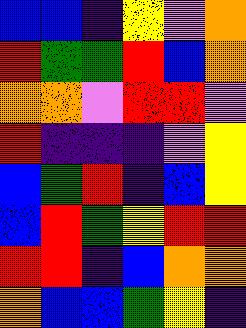[["blue", "blue", "indigo", "yellow", "violet", "orange"], ["red", "green", "green", "red", "blue", "orange"], ["orange", "orange", "violet", "red", "red", "violet"], ["red", "indigo", "indigo", "indigo", "violet", "yellow"], ["blue", "green", "red", "indigo", "blue", "yellow"], ["blue", "red", "green", "yellow", "red", "red"], ["red", "red", "indigo", "blue", "orange", "orange"], ["orange", "blue", "blue", "green", "yellow", "indigo"]]